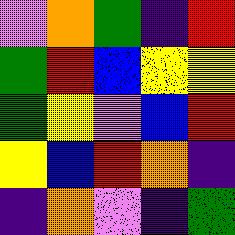[["violet", "orange", "green", "indigo", "red"], ["green", "red", "blue", "yellow", "yellow"], ["green", "yellow", "violet", "blue", "red"], ["yellow", "blue", "red", "orange", "indigo"], ["indigo", "orange", "violet", "indigo", "green"]]